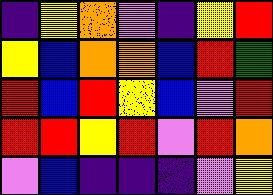[["indigo", "yellow", "orange", "violet", "indigo", "yellow", "red"], ["yellow", "blue", "orange", "orange", "blue", "red", "green"], ["red", "blue", "red", "yellow", "blue", "violet", "red"], ["red", "red", "yellow", "red", "violet", "red", "orange"], ["violet", "blue", "indigo", "indigo", "indigo", "violet", "yellow"]]